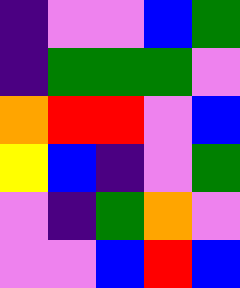[["indigo", "violet", "violet", "blue", "green"], ["indigo", "green", "green", "green", "violet"], ["orange", "red", "red", "violet", "blue"], ["yellow", "blue", "indigo", "violet", "green"], ["violet", "indigo", "green", "orange", "violet"], ["violet", "violet", "blue", "red", "blue"]]